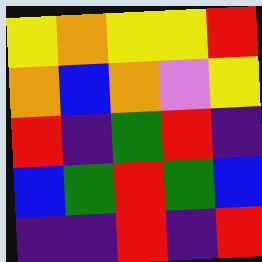[["yellow", "orange", "yellow", "yellow", "red"], ["orange", "blue", "orange", "violet", "yellow"], ["red", "indigo", "green", "red", "indigo"], ["blue", "green", "red", "green", "blue"], ["indigo", "indigo", "red", "indigo", "red"]]